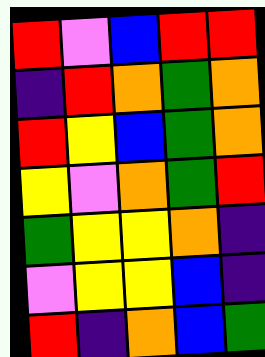[["red", "violet", "blue", "red", "red"], ["indigo", "red", "orange", "green", "orange"], ["red", "yellow", "blue", "green", "orange"], ["yellow", "violet", "orange", "green", "red"], ["green", "yellow", "yellow", "orange", "indigo"], ["violet", "yellow", "yellow", "blue", "indigo"], ["red", "indigo", "orange", "blue", "green"]]